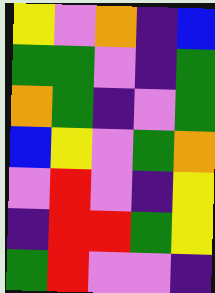[["yellow", "violet", "orange", "indigo", "blue"], ["green", "green", "violet", "indigo", "green"], ["orange", "green", "indigo", "violet", "green"], ["blue", "yellow", "violet", "green", "orange"], ["violet", "red", "violet", "indigo", "yellow"], ["indigo", "red", "red", "green", "yellow"], ["green", "red", "violet", "violet", "indigo"]]